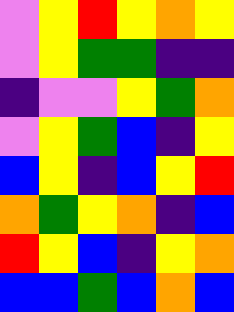[["violet", "yellow", "red", "yellow", "orange", "yellow"], ["violet", "yellow", "green", "green", "indigo", "indigo"], ["indigo", "violet", "violet", "yellow", "green", "orange"], ["violet", "yellow", "green", "blue", "indigo", "yellow"], ["blue", "yellow", "indigo", "blue", "yellow", "red"], ["orange", "green", "yellow", "orange", "indigo", "blue"], ["red", "yellow", "blue", "indigo", "yellow", "orange"], ["blue", "blue", "green", "blue", "orange", "blue"]]